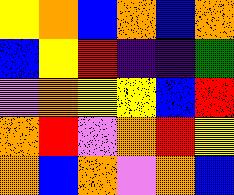[["yellow", "orange", "blue", "orange", "blue", "orange"], ["blue", "yellow", "red", "indigo", "indigo", "green"], ["violet", "orange", "yellow", "yellow", "blue", "red"], ["orange", "red", "violet", "orange", "red", "yellow"], ["orange", "blue", "orange", "violet", "orange", "blue"]]